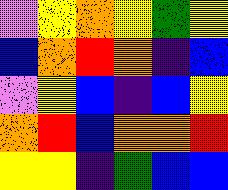[["violet", "yellow", "orange", "yellow", "green", "yellow"], ["blue", "orange", "red", "orange", "indigo", "blue"], ["violet", "yellow", "blue", "indigo", "blue", "yellow"], ["orange", "red", "blue", "orange", "orange", "red"], ["yellow", "yellow", "indigo", "green", "blue", "blue"]]